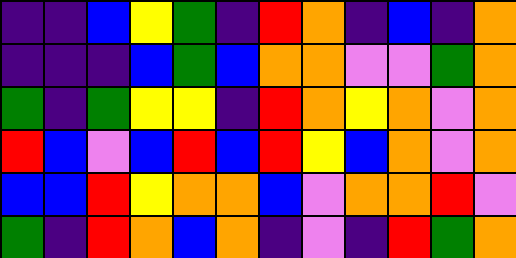[["indigo", "indigo", "blue", "yellow", "green", "indigo", "red", "orange", "indigo", "blue", "indigo", "orange"], ["indigo", "indigo", "indigo", "blue", "green", "blue", "orange", "orange", "violet", "violet", "green", "orange"], ["green", "indigo", "green", "yellow", "yellow", "indigo", "red", "orange", "yellow", "orange", "violet", "orange"], ["red", "blue", "violet", "blue", "red", "blue", "red", "yellow", "blue", "orange", "violet", "orange"], ["blue", "blue", "red", "yellow", "orange", "orange", "blue", "violet", "orange", "orange", "red", "violet"], ["green", "indigo", "red", "orange", "blue", "orange", "indigo", "violet", "indigo", "red", "green", "orange"]]